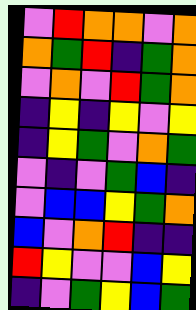[["violet", "red", "orange", "orange", "violet", "orange"], ["orange", "green", "red", "indigo", "green", "orange"], ["violet", "orange", "violet", "red", "green", "orange"], ["indigo", "yellow", "indigo", "yellow", "violet", "yellow"], ["indigo", "yellow", "green", "violet", "orange", "green"], ["violet", "indigo", "violet", "green", "blue", "indigo"], ["violet", "blue", "blue", "yellow", "green", "orange"], ["blue", "violet", "orange", "red", "indigo", "indigo"], ["red", "yellow", "violet", "violet", "blue", "yellow"], ["indigo", "violet", "green", "yellow", "blue", "green"]]